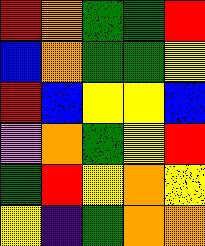[["red", "orange", "green", "green", "red"], ["blue", "orange", "green", "green", "yellow"], ["red", "blue", "yellow", "yellow", "blue"], ["violet", "orange", "green", "yellow", "red"], ["green", "red", "yellow", "orange", "yellow"], ["yellow", "indigo", "green", "orange", "orange"]]